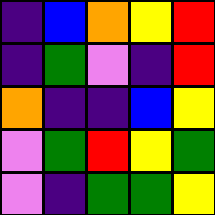[["indigo", "blue", "orange", "yellow", "red"], ["indigo", "green", "violet", "indigo", "red"], ["orange", "indigo", "indigo", "blue", "yellow"], ["violet", "green", "red", "yellow", "green"], ["violet", "indigo", "green", "green", "yellow"]]